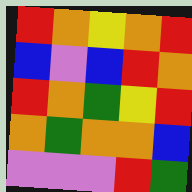[["red", "orange", "yellow", "orange", "red"], ["blue", "violet", "blue", "red", "orange"], ["red", "orange", "green", "yellow", "red"], ["orange", "green", "orange", "orange", "blue"], ["violet", "violet", "violet", "red", "green"]]